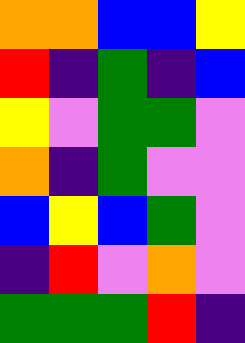[["orange", "orange", "blue", "blue", "yellow"], ["red", "indigo", "green", "indigo", "blue"], ["yellow", "violet", "green", "green", "violet"], ["orange", "indigo", "green", "violet", "violet"], ["blue", "yellow", "blue", "green", "violet"], ["indigo", "red", "violet", "orange", "violet"], ["green", "green", "green", "red", "indigo"]]